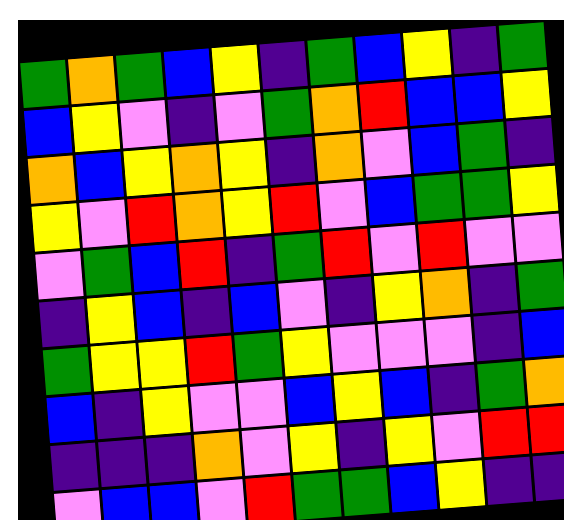[["green", "orange", "green", "blue", "yellow", "indigo", "green", "blue", "yellow", "indigo", "green"], ["blue", "yellow", "violet", "indigo", "violet", "green", "orange", "red", "blue", "blue", "yellow"], ["orange", "blue", "yellow", "orange", "yellow", "indigo", "orange", "violet", "blue", "green", "indigo"], ["yellow", "violet", "red", "orange", "yellow", "red", "violet", "blue", "green", "green", "yellow"], ["violet", "green", "blue", "red", "indigo", "green", "red", "violet", "red", "violet", "violet"], ["indigo", "yellow", "blue", "indigo", "blue", "violet", "indigo", "yellow", "orange", "indigo", "green"], ["green", "yellow", "yellow", "red", "green", "yellow", "violet", "violet", "violet", "indigo", "blue"], ["blue", "indigo", "yellow", "violet", "violet", "blue", "yellow", "blue", "indigo", "green", "orange"], ["indigo", "indigo", "indigo", "orange", "violet", "yellow", "indigo", "yellow", "violet", "red", "red"], ["violet", "blue", "blue", "violet", "red", "green", "green", "blue", "yellow", "indigo", "indigo"]]